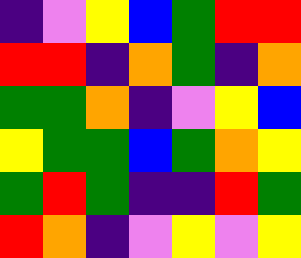[["indigo", "violet", "yellow", "blue", "green", "red", "red"], ["red", "red", "indigo", "orange", "green", "indigo", "orange"], ["green", "green", "orange", "indigo", "violet", "yellow", "blue"], ["yellow", "green", "green", "blue", "green", "orange", "yellow"], ["green", "red", "green", "indigo", "indigo", "red", "green"], ["red", "orange", "indigo", "violet", "yellow", "violet", "yellow"]]